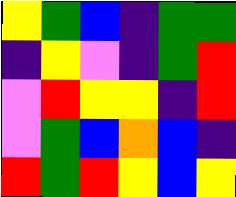[["yellow", "green", "blue", "indigo", "green", "green"], ["indigo", "yellow", "violet", "indigo", "green", "red"], ["violet", "red", "yellow", "yellow", "indigo", "red"], ["violet", "green", "blue", "orange", "blue", "indigo"], ["red", "green", "red", "yellow", "blue", "yellow"]]